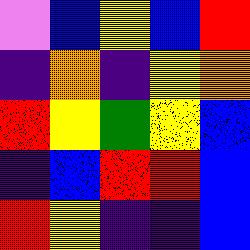[["violet", "blue", "yellow", "blue", "red"], ["indigo", "orange", "indigo", "yellow", "orange"], ["red", "yellow", "green", "yellow", "blue"], ["indigo", "blue", "red", "red", "blue"], ["red", "yellow", "indigo", "indigo", "blue"]]